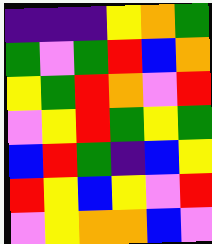[["indigo", "indigo", "indigo", "yellow", "orange", "green"], ["green", "violet", "green", "red", "blue", "orange"], ["yellow", "green", "red", "orange", "violet", "red"], ["violet", "yellow", "red", "green", "yellow", "green"], ["blue", "red", "green", "indigo", "blue", "yellow"], ["red", "yellow", "blue", "yellow", "violet", "red"], ["violet", "yellow", "orange", "orange", "blue", "violet"]]